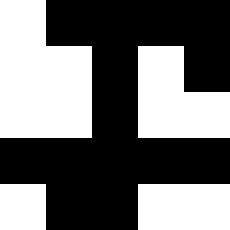[["white", "black", "black", "black", "black"], ["white", "white", "black", "white", "black"], ["white", "white", "black", "white", "white"], ["black", "black", "black", "black", "black"], ["white", "black", "black", "white", "white"]]